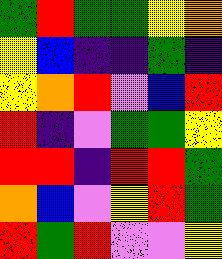[["green", "red", "green", "green", "yellow", "orange"], ["yellow", "blue", "indigo", "indigo", "green", "indigo"], ["yellow", "orange", "red", "violet", "blue", "red"], ["red", "indigo", "violet", "green", "green", "yellow"], ["red", "red", "indigo", "red", "red", "green"], ["orange", "blue", "violet", "yellow", "red", "green"], ["red", "green", "red", "violet", "violet", "yellow"]]